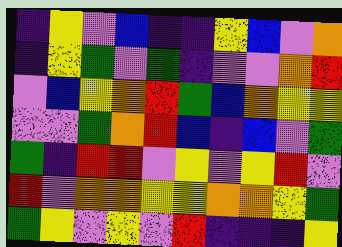[["indigo", "yellow", "violet", "blue", "indigo", "indigo", "yellow", "blue", "violet", "orange"], ["indigo", "yellow", "green", "violet", "green", "indigo", "violet", "violet", "orange", "red"], ["violet", "blue", "yellow", "orange", "red", "green", "blue", "orange", "yellow", "yellow"], ["violet", "violet", "green", "orange", "red", "blue", "indigo", "blue", "violet", "green"], ["green", "indigo", "red", "red", "violet", "yellow", "violet", "yellow", "red", "violet"], ["red", "violet", "orange", "orange", "yellow", "yellow", "orange", "orange", "yellow", "green"], ["green", "yellow", "violet", "yellow", "violet", "red", "indigo", "indigo", "indigo", "yellow"]]